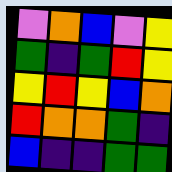[["violet", "orange", "blue", "violet", "yellow"], ["green", "indigo", "green", "red", "yellow"], ["yellow", "red", "yellow", "blue", "orange"], ["red", "orange", "orange", "green", "indigo"], ["blue", "indigo", "indigo", "green", "green"]]